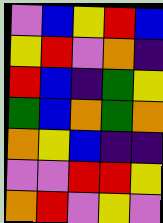[["violet", "blue", "yellow", "red", "blue"], ["yellow", "red", "violet", "orange", "indigo"], ["red", "blue", "indigo", "green", "yellow"], ["green", "blue", "orange", "green", "orange"], ["orange", "yellow", "blue", "indigo", "indigo"], ["violet", "violet", "red", "red", "yellow"], ["orange", "red", "violet", "yellow", "violet"]]